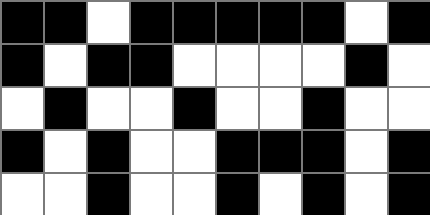[["black", "black", "white", "black", "black", "black", "black", "black", "white", "black"], ["black", "white", "black", "black", "white", "white", "white", "white", "black", "white"], ["white", "black", "white", "white", "black", "white", "white", "black", "white", "white"], ["black", "white", "black", "white", "white", "black", "black", "black", "white", "black"], ["white", "white", "black", "white", "white", "black", "white", "black", "white", "black"]]